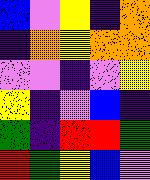[["blue", "violet", "yellow", "indigo", "orange"], ["indigo", "orange", "yellow", "orange", "orange"], ["violet", "violet", "indigo", "violet", "yellow"], ["yellow", "indigo", "violet", "blue", "indigo"], ["green", "indigo", "red", "red", "green"], ["red", "green", "yellow", "blue", "violet"]]